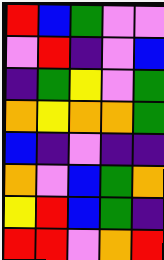[["red", "blue", "green", "violet", "violet"], ["violet", "red", "indigo", "violet", "blue"], ["indigo", "green", "yellow", "violet", "green"], ["orange", "yellow", "orange", "orange", "green"], ["blue", "indigo", "violet", "indigo", "indigo"], ["orange", "violet", "blue", "green", "orange"], ["yellow", "red", "blue", "green", "indigo"], ["red", "red", "violet", "orange", "red"]]